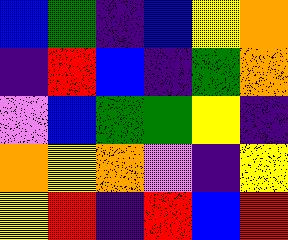[["blue", "green", "indigo", "blue", "yellow", "orange"], ["indigo", "red", "blue", "indigo", "green", "orange"], ["violet", "blue", "green", "green", "yellow", "indigo"], ["orange", "yellow", "orange", "violet", "indigo", "yellow"], ["yellow", "red", "indigo", "red", "blue", "red"]]